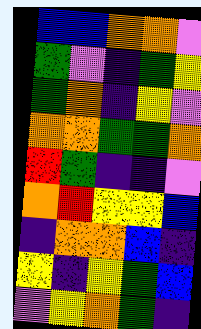[["blue", "blue", "orange", "orange", "violet"], ["green", "violet", "indigo", "green", "yellow"], ["green", "orange", "indigo", "yellow", "violet"], ["orange", "orange", "green", "green", "orange"], ["red", "green", "indigo", "indigo", "violet"], ["orange", "red", "yellow", "yellow", "blue"], ["indigo", "orange", "orange", "blue", "indigo"], ["yellow", "indigo", "yellow", "green", "blue"], ["violet", "yellow", "orange", "green", "indigo"]]